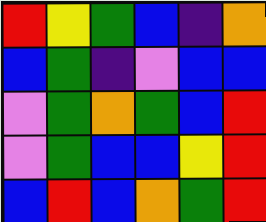[["red", "yellow", "green", "blue", "indigo", "orange"], ["blue", "green", "indigo", "violet", "blue", "blue"], ["violet", "green", "orange", "green", "blue", "red"], ["violet", "green", "blue", "blue", "yellow", "red"], ["blue", "red", "blue", "orange", "green", "red"]]